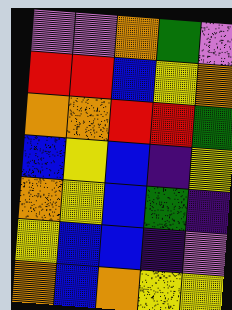[["violet", "violet", "orange", "green", "violet"], ["red", "red", "blue", "yellow", "orange"], ["orange", "orange", "red", "red", "green"], ["blue", "yellow", "blue", "indigo", "yellow"], ["orange", "yellow", "blue", "green", "indigo"], ["yellow", "blue", "blue", "indigo", "violet"], ["orange", "blue", "orange", "yellow", "yellow"]]